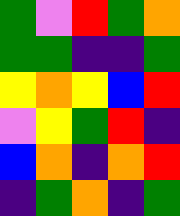[["green", "violet", "red", "green", "orange"], ["green", "green", "indigo", "indigo", "green"], ["yellow", "orange", "yellow", "blue", "red"], ["violet", "yellow", "green", "red", "indigo"], ["blue", "orange", "indigo", "orange", "red"], ["indigo", "green", "orange", "indigo", "green"]]